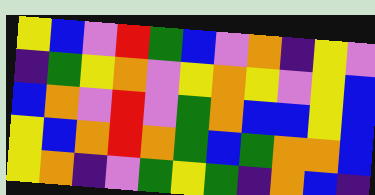[["yellow", "blue", "violet", "red", "green", "blue", "violet", "orange", "indigo", "yellow", "violet"], ["indigo", "green", "yellow", "orange", "violet", "yellow", "orange", "yellow", "violet", "yellow", "blue"], ["blue", "orange", "violet", "red", "violet", "green", "orange", "blue", "blue", "yellow", "blue"], ["yellow", "blue", "orange", "red", "orange", "green", "blue", "green", "orange", "orange", "blue"], ["yellow", "orange", "indigo", "violet", "green", "yellow", "green", "indigo", "orange", "blue", "indigo"]]